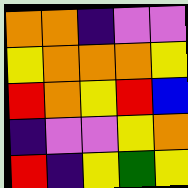[["orange", "orange", "indigo", "violet", "violet"], ["yellow", "orange", "orange", "orange", "yellow"], ["red", "orange", "yellow", "red", "blue"], ["indigo", "violet", "violet", "yellow", "orange"], ["red", "indigo", "yellow", "green", "yellow"]]